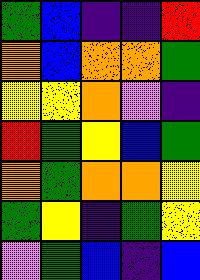[["green", "blue", "indigo", "indigo", "red"], ["orange", "blue", "orange", "orange", "green"], ["yellow", "yellow", "orange", "violet", "indigo"], ["red", "green", "yellow", "blue", "green"], ["orange", "green", "orange", "orange", "yellow"], ["green", "yellow", "indigo", "green", "yellow"], ["violet", "green", "blue", "indigo", "blue"]]